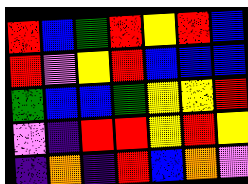[["red", "blue", "green", "red", "yellow", "red", "blue"], ["red", "violet", "yellow", "red", "blue", "blue", "blue"], ["green", "blue", "blue", "green", "yellow", "yellow", "red"], ["violet", "indigo", "red", "red", "yellow", "red", "yellow"], ["indigo", "orange", "indigo", "red", "blue", "orange", "violet"]]